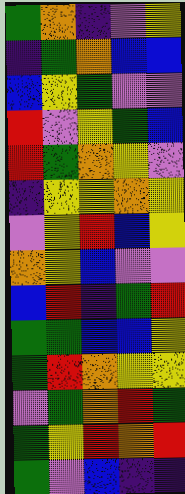[["green", "orange", "indigo", "violet", "yellow"], ["indigo", "green", "orange", "blue", "blue"], ["blue", "yellow", "green", "violet", "violet"], ["red", "violet", "yellow", "green", "blue"], ["red", "green", "orange", "yellow", "violet"], ["indigo", "yellow", "yellow", "orange", "yellow"], ["violet", "yellow", "red", "blue", "yellow"], ["orange", "yellow", "blue", "violet", "violet"], ["blue", "red", "indigo", "green", "red"], ["green", "green", "blue", "blue", "yellow"], ["green", "red", "orange", "yellow", "yellow"], ["violet", "green", "orange", "red", "green"], ["green", "yellow", "red", "orange", "red"], ["green", "violet", "blue", "indigo", "indigo"]]